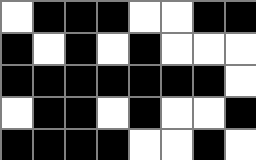[["white", "black", "black", "black", "white", "white", "black", "black"], ["black", "white", "black", "white", "black", "white", "white", "white"], ["black", "black", "black", "black", "black", "black", "black", "white"], ["white", "black", "black", "white", "black", "white", "white", "black"], ["black", "black", "black", "black", "white", "white", "black", "white"]]